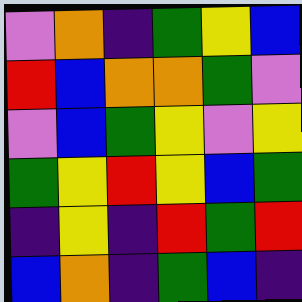[["violet", "orange", "indigo", "green", "yellow", "blue"], ["red", "blue", "orange", "orange", "green", "violet"], ["violet", "blue", "green", "yellow", "violet", "yellow"], ["green", "yellow", "red", "yellow", "blue", "green"], ["indigo", "yellow", "indigo", "red", "green", "red"], ["blue", "orange", "indigo", "green", "blue", "indigo"]]